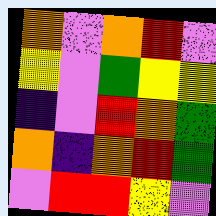[["orange", "violet", "orange", "red", "violet"], ["yellow", "violet", "green", "yellow", "yellow"], ["indigo", "violet", "red", "orange", "green"], ["orange", "indigo", "orange", "red", "green"], ["violet", "red", "red", "yellow", "violet"]]